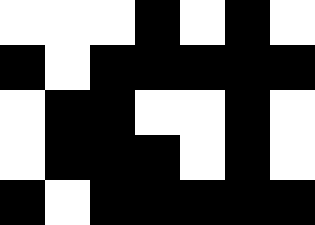[["white", "white", "white", "black", "white", "black", "white"], ["black", "white", "black", "black", "black", "black", "black"], ["white", "black", "black", "white", "white", "black", "white"], ["white", "black", "black", "black", "white", "black", "white"], ["black", "white", "black", "black", "black", "black", "black"]]